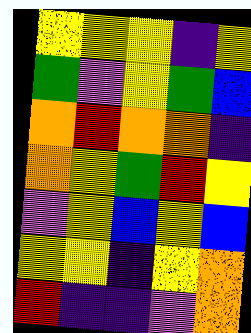[["yellow", "yellow", "yellow", "indigo", "yellow"], ["green", "violet", "yellow", "green", "blue"], ["orange", "red", "orange", "orange", "indigo"], ["orange", "yellow", "green", "red", "yellow"], ["violet", "yellow", "blue", "yellow", "blue"], ["yellow", "yellow", "indigo", "yellow", "orange"], ["red", "indigo", "indigo", "violet", "orange"]]